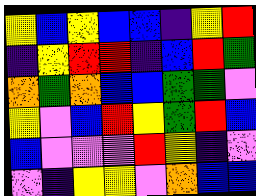[["yellow", "blue", "yellow", "blue", "blue", "indigo", "yellow", "red"], ["indigo", "yellow", "red", "red", "indigo", "blue", "red", "green"], ["orange", "green", "orange", "blue", "blue", "green", "green", "violet"], ["yellow", "violet", "blue", "red", "yellow", "green", "red", "blue"], ["blue", "violet", "violet", "violet", "red", "yellow", "indigo", "violet"], ["violet", "indigo", "yellow", "yellow", "violet", "orange", "blue", "blue"]]